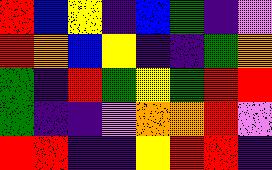[["red", "blue", "yellow", "indigo", "blue", "green", "indigo", "violet"], ["red", "orange", "blue", "yellow", "indigo", "indigo", "green", "orange"], ["green", "indigo", "red", "green", "yellow", "green", "red", "red"], ["green", "indigo", "indigo", "violet", "orange", "orange", "red", "violet"], ["red", "red", "indigo", "indigo", "yellow", "red", "red", "indigo"]]